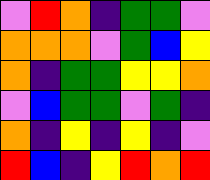[["violet", "red", "orange", "indigo", "green", "green", "violet"], ["orange", "orange", "orange", "violet", "green", "blue", "yellow"], ["orange", "indigo", "green", "green", "yellow", "yellow", "orange"], ["violet", "blue", "green", "green", "violet", "green", "indigo"], ["orange", "indigo", "yellow", "indigo", "yellow", "indigo", "violet"], ["red", "blue", "indigo", "yellow", "red", "orange", "red"]]